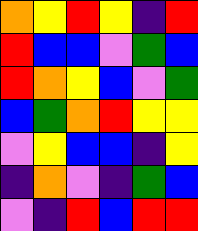[["orange", "yellow", "red", "yellow", "indigo", "red"], ["red", "blue", "blue", "violet", "green", "blue"], ["red", "orange", "yellow", "blue", "violet", "green"], ["blue", "green", "orange", "red", "yellow", "yellow"], ["violet", "yellow", "blue", "blue", "indigo", "yellow"], ["indigo", "orange", "violet", "indigo", "green", "blue"], ["violet", "indigo", "red", "blue", "red", "red"]]